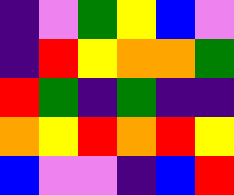[["indigo", "violet", "green", "yellow", "blue", "violet"], ["indigo", "red", "yellow", "orange", "orange", "green"], ["red", "green", "indigo", "green", "indigo", "indigo"], ["orange", "yellow", "red", "orange", "red", "yellow"], ["blue", "violet", "violet", "indigo", "blue", "red"]]